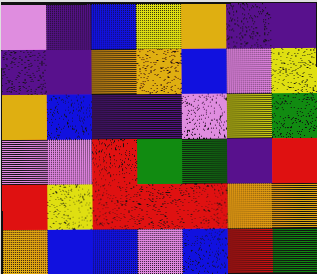[["violet", "indigo", "blue", "yellow", "orange", "indigo", "indigo"], ["indigo", "indigo", "orange", "orange", "blue", "violet", "yellow"], ["orange", "blue", "indigo", "indigo", "violet", "yellow", "green"], ["violet", "violet", "red", "green", "green", "indigo", "red"], ["red", "yellow", "red", "red", "red", "orange", "orange"], ["orange", "blue", "blue", "violet", "blue", "red", "green"]]